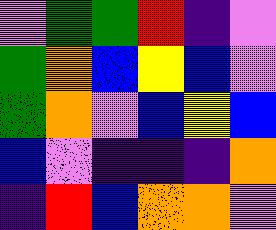[["violet", "green", "green", "red", "indigo", "violet"], ["green", "orange", "blue", "yellow", "blue", "violet"], ["green", "orange", "violet", "blue", "yellow", "blue"], ["blue", "violet", "indigo", "indigo", "indigo", "orange"], ["indigo", "red", "blue", "orange", "orange", "violet"]]